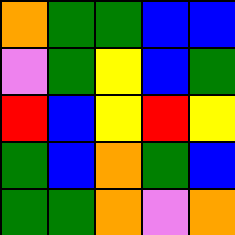[["orange", "green", "green", "blue", "blue"], ["violet", "green", "yellow", "blue", "green"], ["red", "blue", "yellow", "red", "yellow"], ["green", "blue", "orange", "green", "blue"], ["green", "green", "orange", "violet", "orange"]]